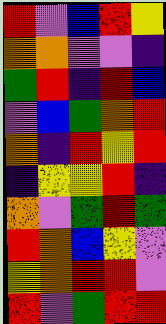[["red", "violet", "blue", "red", "yellow"], ["orange", "orange", "violet", "violet", "indigo"], ["green", "red", "indigo", "red", "blue"], ["violet", "blue", "green", "orange", "red"], ["orange", "indigo", "red", "yellow", "red"], ["indigo", "yellow", "yellow", "red", "indigo"], ["orange", "violet", "green", "red", "green"], ["red", "orange", "blue", "yellow", "violet"], ["yellow", "orange", "red", "red", "violet"], ["red", "violet", "green", "red", "red"]]